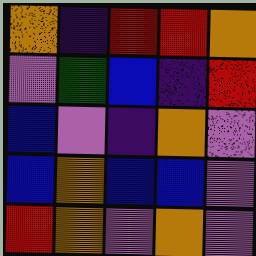[["orange", "indigo", "red", "red", "orange"], ["violet", "green", "blue", "indigo", "red"], ["blue", "violet", "indigo", "orange", "violet"], ["blue", "orange", "blue", "blue", "violet"], ["red", "orange", "violet", "orange", "violet"]]